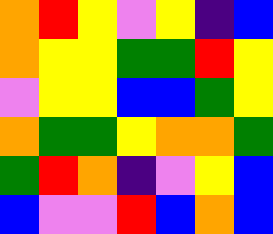[["orange", "red", "yellow", "violet", "yellow", "indigo", "blue"], ["orange", "yellow", "yellow", "green", "green", "red", "yellow"], ["violet", "yellow", "yellow", "blue", "blue", "green", "yellow"], ["orange", "green", "green", "yellow", "orange", "orange", "green"], ["green", "red", "orange", "indigo", "violet", "yellow", "blue"], ["blue", "violet", "violet", "red", "blue", "orange", "blue"]]